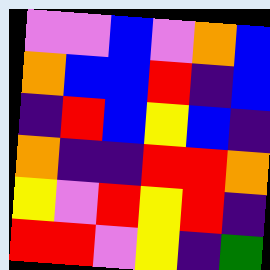[["violet", "violet", "blue", "violet", "orange", "blue"], ["orange", "blue", "blue", "red", "indigo", "blue"], ["indigo", "red", "blue", "yellow", "blue", "indigo"], ["orange", "indigo", "indigo", "red", "red", "orange"], ["yellow", "violet", "red", "yellow", "red", "indigo"], ["red", "red", "violet", "yellow", "indigo", "green"]]